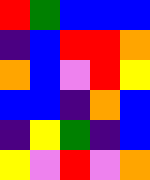[["red", "green", "blue", "blue", "blue"], ["indigo", "blue", "red", "red", "orange"], ["orange", "blue", "violet", "red", "yellow"], ["blue", "blue", "indigo", "orange", "blue"], ["indigo", "yellow", "green", "indigo", "blue"], ["yellow", "violet", "red", "violet", "orange"]]